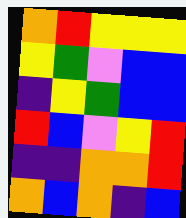[["orange", "red", "yellow", "yellow", "yellow"], ["yellow", "green", "violet", "blue", "blue"], ["indigo", "yellow", "green", "blue", "blue"], ["red", "blue", "violet", "yellow", "red"], ["indigo", "indigo", "orange", "orange", "red"], ["orange", "blue", "orange", "indigo", "blue"]]